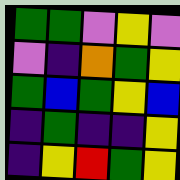[["green", "green", "violet", "yellow", "violet"], ["violet", "indigo", "orange", "green", "yellow"], ["green", "blue", "green", "yellow", "blue"], ["indigo", "green", "indigo", "indigo", "yellow"], ["indigo", "yellow", "red", "green", "yellow"]]